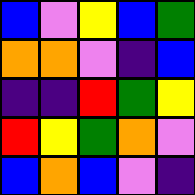[["blue", "violet", "yellow", "blue", "green"], ["orange", "orange", "violet", "indigo", "blue"], ["indigo", "indigo", "red", "green", "yellow"], ["red", "yellow", "green", "orange", "violet"], ["blue", "orange", "blue", "violet", "indigo"]]